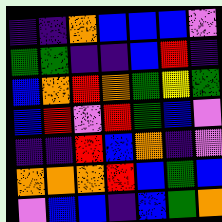[["indigo", "indigo", "orange", "blue", "blue", "blue", "violet"], ["green", "green", "indigo", "indigo", "blue", "red", "indigo"], ["blue", "orange", "red", "orange", "green", "yellow", "green"], ["blue", "red", "violet", "red", "green", "blue", "violet"], ["indigo", "indigo", "red", "blue", "orange", "indigo", "violet"], ["orange", "orange", "orange", "red", "blue", "green", "blue"], ["violet", "blue", "blue", "indigo", "blue", "green", "orange"]]